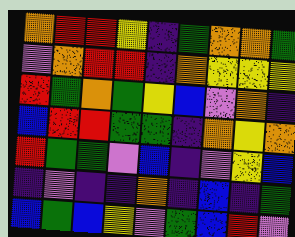[["orange", "red", "red", "yellow", "indigo", "green", "orange", "orange", "green"], ["violet", "orange", "red", "red", "indigo", "orange", "yellow", "yellow", "yellow"], ["red", "green", "orange", "green", "yellow", "blue", "violet", "orange", "indigo"], ["blue", "red", "red", "green", "green", "indigo", "orange", "yellow", "orange"], ["red", "green", "green", "violet", "blue", "indigo", "violet", "yellow", "blue"], ["indigo", "violet", "indigo", "indigo", "orange", "indigo", "blue", "indigo", "green"], ["blue", "green", "blue", "yellow", "violet", "green", "blue", "red", "violet"]]